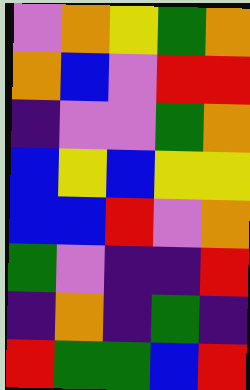[["violet", "orange", "yellow", "green", "orange"], ["orange", "blue", "violet", "red", "red"], ["indigo", "violet", "violet", "green", "orange"], ["blue", "yellow", "blue", "yellow", "yellow"], ["blue", "blue", "red", "violet", "orange"], ["green", "violet", "indigo", "indigo", "red"], ["indigo", "orange", "indigo", "green", "indigo"], ["red", "green", "green", "blue", "red"]]